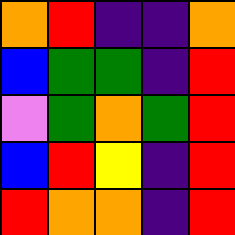[["orange", "red", "indigo", "indigo", "orange"], ["blue", "green", "green", "indigo", "red"], ["violet", "green", "orange", "green", "red"], ["blue", "red", "yellow", "indigo", "red"], ["red", "orange", "orange", "indigo", "red"]]